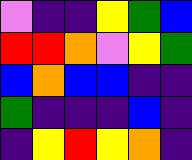[["violet", "indigo", "indigo", "yellow", "green", "blue"], ["red", "red", "orange", "violet", "yellow", "green"], ["blue", "orange", "blue", "blue", "indigo", "indigo"], ["green", "indigo", "indigo", "indigo", "blue", "indigo"], ["indigo", "yellow", "red", "yellow", "orange", "indigo"]]